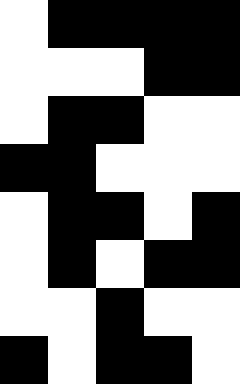[["white", "black", "black", "black", "black"], ["white", "white", "white", "black", "black"], ["white", "black", "black", "white", "white"], ["black", "black", "white", "white", "white"], ["white", "black", "black", "white", "black"], ["white", "black", "white", "black", "black"], ["white", "white", "black", "white", "white"], ["black", "white", "black", "black", "white"]]